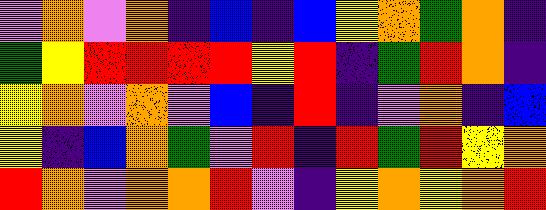[["violet", "orange", "violet", "orange", "indigo", "blue", "indigo", "blue", "yellow", "orange", "green", "orange", "indigo"], ["green", "yellow", "red", "red", "red", "red", "yellow", "red", "indigo", "green", "red", "orange", "indigo"], ["yellow", "orange", "violet", "orange", "violet", "blue", "indigo", "red", "indigo", "violet", "orange", "indigo", "blue"], ["yellow", "indigo", "blue", "orange", "green", "violet", "red", "indigo", "red", "green", "red", "yellow", "orange"], ["red", "orange", "violet", "orange", "orange", "red", "violet", "indigo", "yellow", "orange", "yellow", "orange", "red"]]